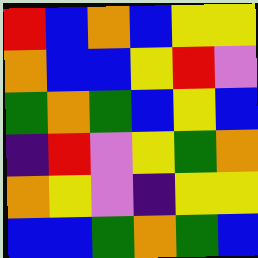[["red", "blue", "orange", "blue", "yellow", "yellow"], ["orange", "blue", "blue", "yellow", "red", "violet"], ["green", "orange", "green", "blue", "yellow", "blue"], ["indigo", "red", "violet", "yellow", "green", "orange"], ["orange", "yellow", "violet", "indigo", "yellow", "yellow"], ["blue", "blue", "green", "orange", "green", "blue"]]